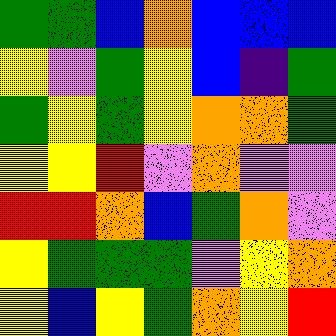[["green", "green", "blue", "orange", "blue", "blue", "blue"], ["yellow", "violet", "green", "yellow", "blue", "indigo", "green"], ["green", "yellow", "green", "yellow", "orange", "orange", "green"], ["yellow", "yellow", "red", "violet", "orange", "violet", "violet"], ["red", "red", "orange", "blue", "green", "orange", "violet"], ["yellow", "green", "green", "green", "violet", "yellow", "orange"], ["yellow", "blue", "yellow", "green", "orange", "yellow", "red"]]